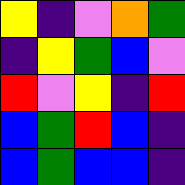[["yellow", "indigo", "violet", "orange", "green"], ["indigo", "yellow", "green", "blue", "violet"], ["red", "violet", "yellow", "indigo", "red"], ["blue", "green", "red", "blue", "indigo"], ["blue", "green", "blue", "blue", "indigo"]]